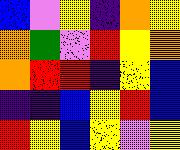[["blue", "violet", "yellow", "indigo", "orange", "yellow"], ["orange", "green", "violet", "red", "yellow", "orange"], ["orange", "red", "red", "indigo", "yellow", "blue"], ["indigo", "indigo", "blue", "yellow", "red", "blue"], ["red", "yellow", "blue", "yellow", "violet", "yellow"]]